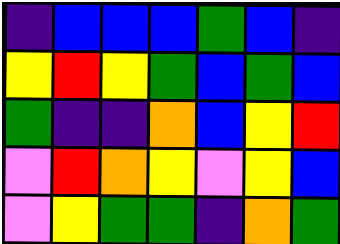[["indigo", "blue", "blue", "blue", "green", "blue", "indigo"], ["yellow", "red", "yellow", "green", "blue", "green", "blue"], ["green", "indigo", "indigo", "orange", "blue", "yellow", "red"], ["violet", "red", "orange", "yellow", "violet", "yellow", "blue"], ["violet", "yellow", "green", "green", "indigo", "orange", "green"]]